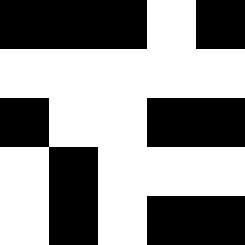[["black", "black", "black", "white", "black"], ["white", "white", "white", "white", "white"], ["black", "white", "white", "black", "black"], ["white", "black", "white", "white", "white"], ["white", "black", "white", "black", "black"]]